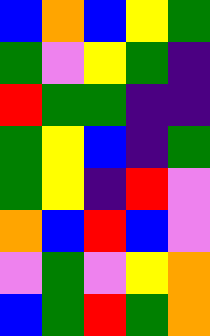[["blue", "orange", "blue", "yellow", "green"], ["green", "violet", "yellow", "green", "indigo"], ["red", "green", "green", "indigo", "indigo"], ["green", "yellow", "blue", "indigo", "green"], ["green", "yellow", "indigo", "red", "violet"], ["orange", "blue", "red", "blue", "violet"], ["violet", "green", "violet", "yellow", "orange"], ["blue", "green", "red", "green", "orange"]]